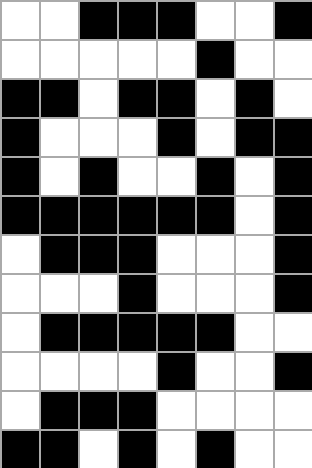[["white", "white", "black", "black", "black", "white", "white", "black"], ["white", "white", "white", "white", "white", "black", "white", "white"], ["black", "black", "white", "black", "black", "white", "black", "white"], ["black", "white", "white", "white", "black", "white", "black", "black"], ["black", "white", "black", "white", "white", "black", "white", "black"], ["black", "black", "black", "black", "black", "black", "white", "black"], ["white", "black", "black", "black", "white", "white", "white", "black"], ["white", "white", "white", "black", "white", "white", "white", "black"], ["white", "black", "black", "black", "black", "black", "white", "white"], ["white", "white", "white", "white", "black", "white", "white", "black"], ["white", "black", "black", "black", "white", "white", "white", "white"], ["black", "black", "white", "black", "white", "black", "white", "white"]]